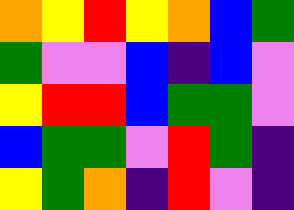[["orange", "yellow", "red", "yellow", "orange", "blue", "green"], ["green", "violet", "violet", "blue", "indigo", "blue", "violet"], ["yellow", "red", "red", "blue", "green", "green", "violet"], ["blue", "green", "green", "violet", "red", "green", "indigo"], ["yellow", "green", "orange", "indigo", "red", "violet", "indigo"]]